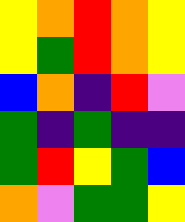[["yellow", "orange", "red", "orange", "yellow"], ["yellow", "green", "red", "orange", "yellow"], ["blue", "orange", "indigo", "red", "violet"], ["green", "indigo", "green", "indigo", "indigo"], ["green", "red", "yellow", "green", "blue"], ["orange", "violet", "green", "green", "yellow"]]